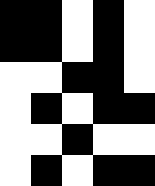[["black", "black", "white", "black", "white"], ["black", "black", "white", "black", "white"], ["white", "white", "black", "black", "white"], ["white", "black", "white", "black", "black"], ["white", "white", "black", "white", "white"], ["white", "black", "white", "black", "black"]]